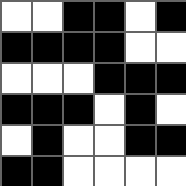[["white", "white", "black", "black", "white", "black"], ["black", "black", "black", "black", "white", "white"], ["white", "white", "white", "black", "black", "black"], ["black", "black", "black", "white", "black", "white"], ["white", "black", "white", "white", "black", "black"], ["black", "black", "white", "white", "white", "white"]]